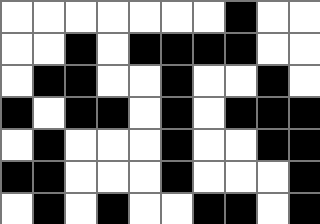[["white", "white", "white", "white", "white", "white", "white", "black", "white", "white"], ["white", "white", "black", "white", "black", "black", "black", "black", "white", "white"], ["white", "black", "black", "white", "white", "black", "white", "white", "black", "white"], ["black", "white", "black", "black", "white", "black", "white", "black", "black", "black"], ["white", "black", "white", "white", "white", "black", "white", "white", "black", "black"], ["black", "black", "white", "white", "white", "black", "white", "white", "white", "black"], ["white", "black", "white", "black", "white", "white", "black", "black", "white", "black"]]